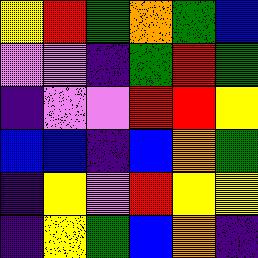[["yellow", "red", "green", "orange", "green", "blue"], ["violet", "violet", "indigo", "green", "red", "green"], ["indigo", "violet", "violet", "red", "red", "yellow"], ["blue", "blue", "indigo", "blue", "orange", "green"], ["indigo", "yellow", "violet", "red", "yellow", "yellow"], ["indigo", "yellow", "green", "blue", "orange", "indigo"]]